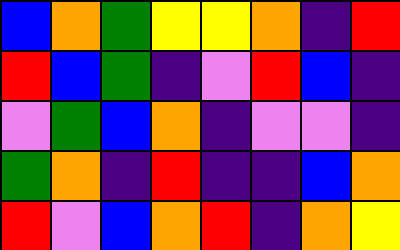[["blue", "orange", "green", "yellow", "yellow", "orange", "indigo", "red"], ["red", "blue", "green", "indigo", "violet", "red", "blue", "indigo"], ["violet", "green", "blue", "orange", "indigo", "violet", "violet", "indigo"], ["green", "orange", "indigo", "red", "indigo", "indigo", "blue", "orange"], ["red", "violet", "blue", "orange", "red", "indigo", "orange", "yellow"]]